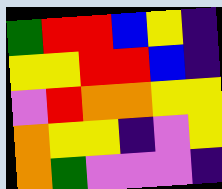[["green", "red", "red", "blue", "yellow", "indigo"], ["yellow", "yellow", "red", "red", "blue", "indigo"], ["violet", "red", "orange", "orange", "yellow", "yellow"], ["orange", "yellow", "yellow", "indigo", "violet", "yellow"], ["orange", "green", "violet", "violet", "violet", "indigo"]]